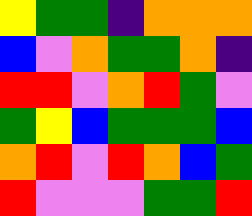[["yellow", "green", "green", "indigo", "orange", "orange", "orange"], ["blue", "violet", "orange", "green", "green", "orange", "indigo"], ["red", "red", "violet", "orange", "red", "green", "violet"], ["green", "yellow", "blue", "green", "green", "green", "blue"], ["orange", "red", "violet", "red", "orange", "blue", "green"], ["red", "violet", "violet", "violet", "green", "green", "red"]]